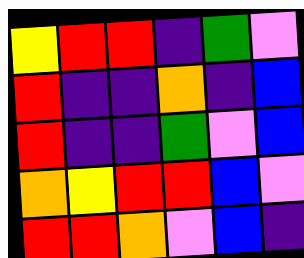[["yellow", "red", "red", "indigo", "green", "violet"], ["red", "indigo", "indigo", "orange", "indigo", "blue"], ["red", "indigo", "indigo", "green", "violet", "blue"], ["orange", "yellow", "red", "red", "blue", "violet"], ["red", "red", "orange", "violet", "blue", "indigo"]]